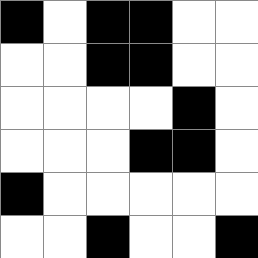[["black", "white", "black", "black", "white", "white"], ["white", "white", "black", "black", "white", "white"], ["white", "white", "white", "white", "black", "white"], ["white", "white", "white", "black", "black", "white"], ["black", "white", "white", "white", "white", "white"], ["white", "white", "black", "white", "white", "black"]]